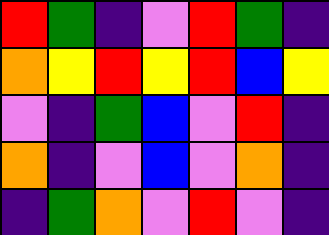[["red", "green", "indigo", "violet", "red", "green", "indigo"], ["orange", "yellow", "red", "yellow", "red", "blue", "yellow"], ["violet", "indigo", "green", "blue", "violet", "red", "indigo"], ["orange", "indigo", "violet", "blue", "violet", "orange", "indigo"], ["indigo", "green", "orange", "violet", "red", "violet", "indigo"]]